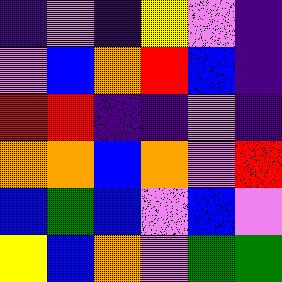[["indigo", "violet", "indigo", "yellow", "violet", "indigo"], ["violet", "blue", "orange", "red", "blue", "indigo"], ["red", "red", "indigo", "indigo", "violet", "indigo"], ["orange", "orange", "blue", "orange", "violet", "red"], ["blue", "green", "blue", "violet", "blue", "violet"], ["yellow", "blue", "orange", "violet", "green", "green"]]